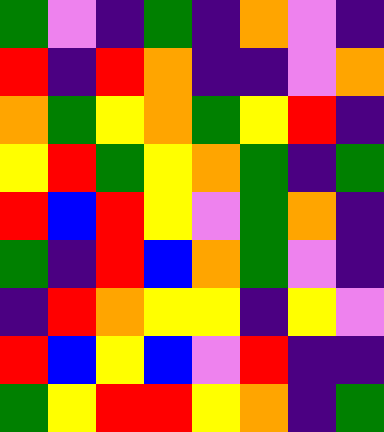[["green", "violet", "indigo", "green", "indigo", "orange", "violet", "indigo"], ["red", "indigo", "red", "orange", "indigo", "indigo", "violet", "orange"], ["orange", "green", "yellow", "orange", "green", "yellow", "red", "indigo"], ["yellow", "red", "green", "yellow", "orange", "green", "indigo", "green"], ["red", "blue", "red", "yellow", "violet", "green", "orange", "indigo"], ["green", "indigo", "red", "blue", "orange", "green", "violet", "indigo"], ["indigo", "red", "orange", "yellow", "yellow", "indigo", "yellow", "violet"], ["red", "blue", "yellow", "blue", "violet", "red", "indigo", "indigo"], ["green", "yellow", "red", "red", "yellow", "orange", "indigo", "green"]]